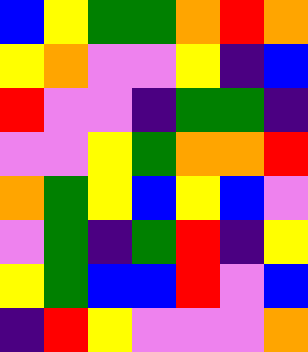[["blue", "yellow", "green", "green", "orange", "red", "orange"], ["yellow", "orange", "violet", "violet", "yellow", "indigo", "blue"], ["red", "violet", "violet", "indigo", "green", "green", "indigo"], ["violet", "violet", "yellow", "green", "orange", "orange", "red"], ["orange", "green", "yellow", "blue", "yellow", "blue", "violet"], ["violet", "green", "indigo", "green", "red", "indigo", "yellow"], ["yellow", "green", "blue", "blue", "red", "violet", "blue"], ["indigo", "red", "yellow", "violet", "violet", "violet", "orange"]]